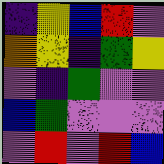[["indigo", "yellow", "blue", "red", "violet"], ["orange", "yellow", "indigo", "green", "yellow"], ["violet", "indigo", "green", "violet", "violet"], ["blue", "green", "violet", "violet", "violet"], ["violet", "red", "violet", "red", "blue"]]